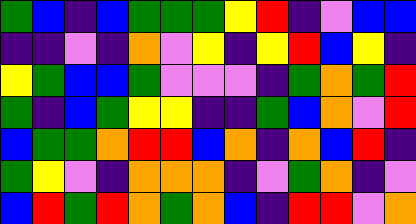[["green", "blue", "indigo", "blue", "green", "green", "green", "yellow", "red", "indigo", "violet", "blue", "blue"], ["indigo", "indigo", "violet", "indigo", "orange", "violet", "yellow", "indigo", "yellow", "red", "blue", "yellow", "indigo"], ["yellow", "green", "blue", "blue", "green", "violet", "violet", "violet", "indigo", "green", "orange", "green", "red"], ["green", "indigo", "blue", "green", "yellow", "yellow", "indigo", "indigo", "green", "blue", "orange", "violet", "red"], ["blue", "green", "green", "orange", "red", "red", "blue", "orange", "indigo", "orange", "blue", "red", "indigo"], ["green", "yellow", "violet", "indigo", "orange", "orange", "orange", "indigo", "violet", "green", "orange", "indigo", "violet"], ["blue", "red", "green", "red", "orange", "green", "orange", "blue", "indigo", "red", "red", "violet", "orange"]]